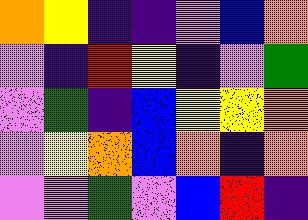[["orange", "yellow", "indigo", "indigo", "violet", "blue", "orange"], ["violet", "indigo", "red", "yellow", "indigo", "violet", "green"], ["violet", "green", "indigo", "blue", "yellow", "yellow", "orange"], ["violet", "yellow", "orange", "blue", "orange", "indigo", "orange"], ["violet", "violet", "green", "violet", "blue", "red", "indigo"]]